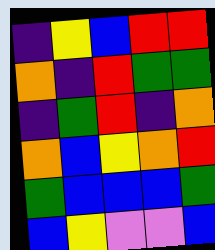[["indigo", "yellow", "blue", "red", "red"], ["orange", "indigo", "red", "green", "green"], ["indigo", "green", "red", "indigo", "orange"], ["orange", "blue", "yellow", "orange", "red"], ["green", "blue", "blue", "blue", "green"], ["blue", "yellow", "violet", "violet", "blue"]]